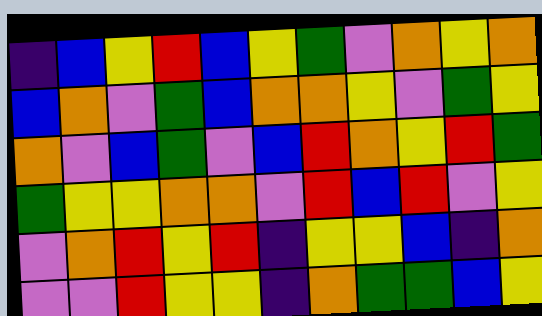[["indigo", "blue", "yellow", "red", "blue", "yellow", "green", "violet", "orange", "yellow", "orange"], ["blue", "orange", "violet", "green", "blue", "orange", "orange", "yellow", "violet", "green", "yellow"], ["orange", "violet", "blue", "green", "violet", "blue", "red", "orange", "yellow", "red", "green"], ["green", "yellow", "yellow", "orange", "orange", "violet", "red", "blue", "red", "violet", "yellow"], ["violet", "orange", "red", "yellow", "red", "indigo", "yellow", "yellow", "blue", "indigo", "orange"], ["violet", "violet", "red", "yellow", "yellow", "indigo", "orange", "green", "green", "blue", "yellow"]]